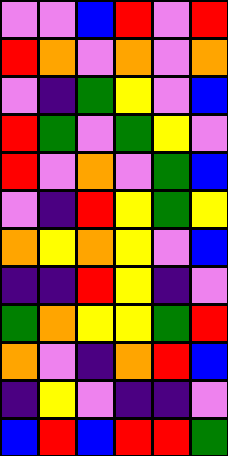[["violet", "violet", "blue", "red", "violet", "red"], ["red", "orange", "violet", "orange", "violet", "orange"], ["violet", "indigo", "green", "yellow", "violet", "blue"], ["red", "green", "violet", "green", "yellow", "violet"], ["red", "violet", "orange", "violet", "green", "blue"], ["violet", "indigo", "red", "yellow", "green", "yellow"], ["orange", "yellow", "orange", "yellow", "violet", "blue"], ["indigo", "indigo", "red", "yellow", "indigo", "violet"], ["green", "orange", "yellow", "yellow", "green", "red"], ["orange", "violet", "indigo", "orange", "red", "blue"], ["indigo", "yellow", "violet", "indigo", "indigo", "violet"], ["blue", "red", "blue", "red", "red", "green"]]